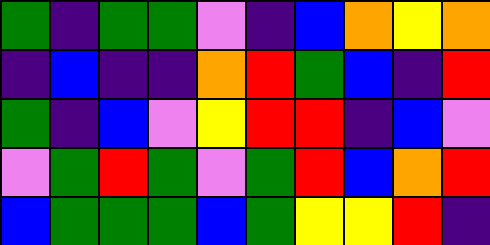[["green", "indigo", "green", "green", "violet", "indigo", "blue", "orange", "yellow", "orange"], ["indigo", "blue", "indigo", "indigo", "orange", "red", "green", "blue", "indigo", "red"], ["green", "indigo", "blue", "violet", "yellow", "red", "red", "indigo", "blue", "violet"], ["violet", "green", "red", "green", "violet", "green", "red", "blue", "orange", "red"], ["blue", "green", "green", "green", "blue", "green", "yellow", "yellow", "red", "indigo"]]